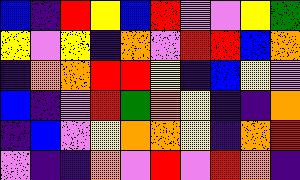[["blue", "indigo", "red", "yellow", "blue", "red", "violet", "violet", "yellow", "green"], ["yellow", "violet", "yellow", "indigo", "orange", "violet", "red", "red", "blue", "orange"], ["indigo", "orange", "orange", "red", "red", "yellow", "indigo", "blue", "yellow", "violet"], ["blue", "indigo", "violet", "red", "green", "orange", "yellow", "indigo", "indigo", "orange"], ["indigo", "blue", "violet", "yellow", "orange", "orange", "yellow", "indigo", "orange", "red"], ["violet", "indigo", "indigo", "orange", "violet", "red", "violet", "red", "orange", "indigo"]]